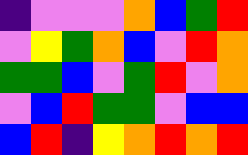[["indigo", "violet", "violet", "violet", "orange", "blue", "green", "red"], ["violet", "yellow", "green", "orange", "blue", "violet", "red", "orange"], ["green", "green", "blue", "violet", "green", "red", "violet", "orange"], ["violet", "blue", "red", "green", "green", "violet", "blue", "blue"], ["blue", "red", "indigo", "yellow", "orange", "red", "orange", "red"]]